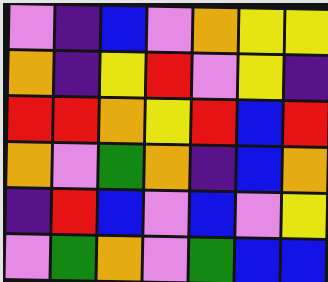[["violet", "indigo", "blue", "violet", "orange", "yellow", "yellow"], ["orange", "indigo", "yellow", "red", "violet", "yellow", "indigo"], ["red", "red", "orange", "yellow", "red", "blue", "red"], ["orange", "violet", "green", "orange", "indigo", "blue", "orange"], ["indigo", "red", "blue", "violet", "blue", "violet", "yellow"], ["violet", "green", "orange", "violet", "green", "blue", "blue"]]